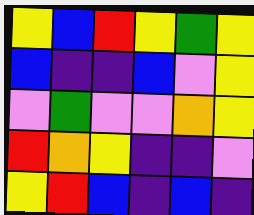[["yellow", "blue", "red", "yellow", "green", "yellow"], ["blue", "indigo", "indigo", "blue", "violet", "yellow"], ["violet", "green", "violet", "violet", "orange", "yellow"], ["red", "orange", "yellow", "indigo", "indigo", "violet"], ["yellow", "red", "blue", "indigo", "blue", "indigo"]]